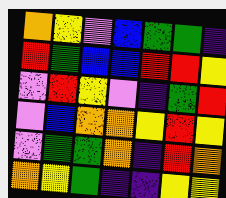[["orange", "yellow", "violet", "blue", "green", "green", "indigo"], ["red", "green", "blue", "blue", "red", "red", "yellow"], ["violet", "red", "yellow", "violet", "indigo", "green", "red"], ["violet", "blue", "orange", "orange", "yellow", "red", "yellow"], ["violet", "green", "green", "orange", "indigo", "red", "orange"], ["orange", "yellow", "green", "indigo", "indigo", "yellow", "yellow"]]